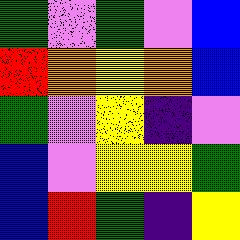[["green", "violet", "green", "violet", "blue"], ["red", "orange", "yellow", "orange", "blue"], ["green", "violet", "yellow", "indigo", "violet"], ["blue", "violet", "yellow", "yellow", "green"], ["blue", "red", "green", "indigo", "yellow"]]